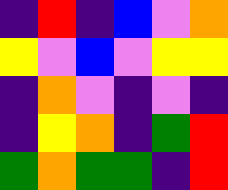[["indigo", "red", "indigo", "blue", "violet", "orange"], ["yellow", "violet", "blue", "violet", "yellow", "yellow"], ["indigo", "orange", "violet", "indigo", "violet", "indigo"], ["indigo", "yellow", "orange", "indigo", "green", "red"], ["green", "orange", "green", "green", "indigo", "red"]]